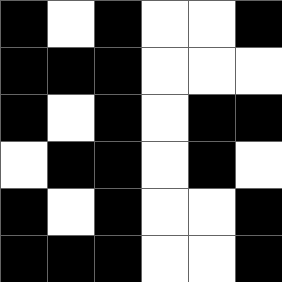[["black", "white", "black", "white", "white", "black"], ["black", "black", "black", "white", "white", "white"], ["black", "white", "black", "white", "black", "black"], ["white", "black", "black", "white", "black", "white"], ["black", "white", "black", "white", "white", "black"], ["black", "black", "black", "white", "white", "black"]]